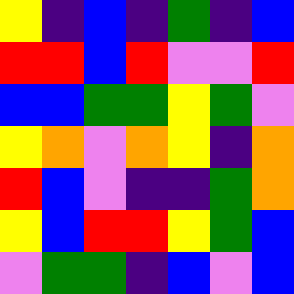[["yellow", "indigo", "blue", "indigo", "green", "indigo", "blue"], ["red", "red", "blue", "red", "violet", "violet", "red"], ["blue", "blue", "green", "green", "yellow", "green", "violet"], ["yellow", "orange", "violet", "orange", "yellow", "indigo", "orange"], ["red", "blue", "violet", "indigo", "indigo", "green", "orange"], ["yellow", "blue", "red", "red", "yellow", "green", "blue"], ["violet", "green", "green", "indigo", "blue", "violet", "blue"]]